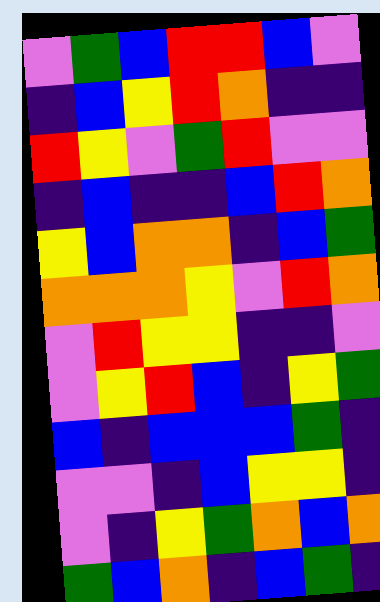[["violet", "green", "blue", "red", "red", "blue", "violet"], ["indigo", "blue", "yellow", "red", "orange", "indigo", "indigo"], ["red", "yellow", "violet", "green", "red", "violet", "violet"], ["indigo", "blue", "indigo", "indigo", "blue", "red", "orange"], ["yellow", "blue", "orange", "orange", "indigo", "blue", "green"], ["orange", "orange", "orange", "yellow", "violet", "red", "orange"], ["violet", "red", "yellow", "yellow", "indigo", "indigo", "violet"], ["violet", "yellow", "red", "blue", "indigo", "yellow", "green"], ["blue", "indigo", "blue", "blue", "blue", "green", "indigo"], ["violet", "violet", "indigo", "blue", "yellow", "yellow", "indigo"], ["violet", "indigo", "yellow", "green", "orange", "blue", "orange"], ["green", "blue", "orange", "indigo", "blue", "green", "indigo"]]